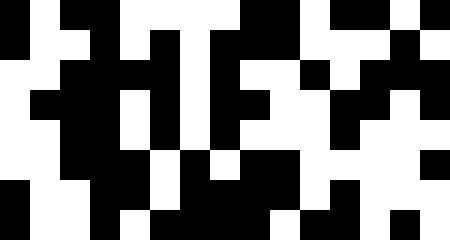[["black", "white", "black", "black", "white", "white", "white", "white", "black", "black", "white", "black", "black", "white", "black"], ["black", "white", "white", "black", "white", "black", "white", "black", "black", "black", "white", "white", "white", "black", "white"], ["white", "white", "black", "black", "black", "black", "white", "black", "white", "white", "black", "white", "black", "black", "black"], ["white", "black", "black", "black", "white", "black", "white", "black", "black", "white", "white", "black", "black", "white", "black"], ["white", "white", "black", "black", "white", "black", "white", "black", "white", "white", "white", "black", "white", "white", "white"], ["white", "white", "black", "black", "black", "white", "black", "white", "black", "black", "white", "white", "white", "white", "black"], ["black", "white", "white", "black", "black", "white", "black", "black", "black", "black", "white", "black", "white", "white", "white"], ["black", "white", "white", "black", "white", "black", "black", "black", "black", "white", "black", "black", "white", "black", "white"]]